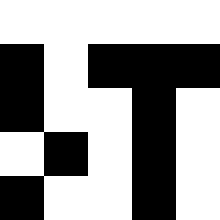[["white", "white", "white", "white", "white"], ["black", "white", "black", "black", "black"], ["black", "white", "white", "black", "white"], ["white", "black", "white", "black", "white"], ["black", "white", "white", "black", "white"]]